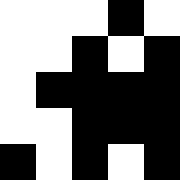[["white", "white", "white", "black", "white"], ["white", "white", "black", "white", "black"], ["white", "black", "black", "black", "black"], ["white", "white", "black", "black", "black"], ["black", "white", "black", "white", "black"]]